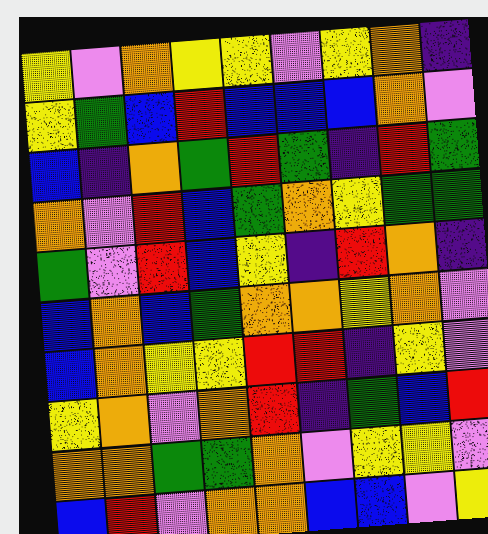[["yellow", "violet", "orange", "yellow", "yellow", "violet", "yellow", "orange", "indigo"], ["yellow", "green", "blue", "red", "blue", "blue", "blue", "orange", "violet"], ["blue", "indigo", "orange", "green", "red", "green", "indigo", "red", "green"], ["orange", "violet", "red", "blue", "green", "orange", "yellow", "green", "green"], ["green", "violet", "red", "blue", "yellow", "indigo", "red", "orange", "indigo"], ["blue", "orange", "blue", "green", "orange", "orange", "yellow", "orange", "violet"], ["blue", "orange", "yellow", "yellow", "red", "red", "indigo", "yellow", "violet"], ["yellow", "orange", "violet", "orange", "red", "indigo", "green", "blue", "red"], ["orange", "orange", "green", "green", "orange", "violet", "yellow", "yellow", "violet"], ["blue", "red", "violet", "orange", "orange", "blue", "blue", "violet", "yellow"]]